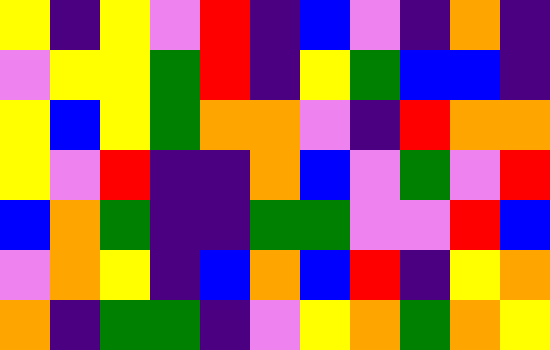[["yellow", "indigo", "yellow", "violet", "red", "indigo", "blue", "violet", "indigo", "orange", "indigo"], ["violet", "yellow", "yellow", "green", "red", "indigo", "yellow", "green", "blue", "blue", "indigo"], ["yellow", "blue", "yellow", "green", "orange", "orange", "violet", "indigo", "red", "orange", "orange"], ["yellow", "violet", "red", "indigo", "indigo", "orange", "blue", "violet", "green", "violet", "red"], ["blue", "orange", "green", "indigo", "indigo", "green", "green", "violet", "violet", "red", "blue"], ["violet", "orange", "yellow", "indigo", "blue", "orange", "blue", "red", "indigo", "yellow", "orange"], ["orange", "indigo", "green", "green", "indigo", "violet", "yellow", "orange", "green", "orange", "yellow"]]